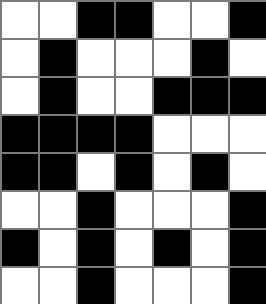[["white", "white", "black", "black", "white", "white", "black"], ["white", "black", "white", "white", "white", "black", "white"], ["white", "black", "white", "white", "black", "black", "black"], ["black", "black", "black", "black", "white", "white", "white"], ["black", "black", "white", "black", "white", "black", "white"], ["white", "white", "black", "white", "white", "white", "black"], ["black", "white", "black", "white", "black", "white", "black"], ["white", "white", "black", "white", "white", "white", "black"]]